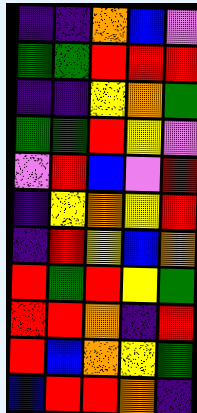[["indigo", "indigo", "orange", "blue", "violet"], ["green", "green", "red", "red", "red"], ["indigo", "indigo", "yellow", "orange", "green"], ["green", "green", "red", "yellow", "violet"], ["violet", "red", "blue", "violet", "red"], ["indigo", "yellow", "orange", "yellow", "red"], ["indigo", "red", "yellow", "blue", "orange"], ["red", "green", "red", "yellow", "green"], ["red", "red", "orange", "indigo", "red"], ["red", "blue", "orange", "yellow", "green"], ["blue", "red", "red", "orange", "indigo"]]